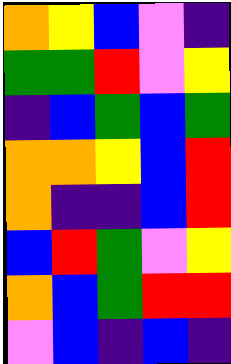[["orange", "yellow", "blue", "violet", "indigo"], ["green", "green", "red", "violet", "yellow"], ["indigo", "blue", "green", "blue", "green"], ["orange", "orange", "yellow", "blue", "red"], ["orange", "indigo", "indigo", "blue", "red"], ["blue", "red", "green", "violet", "yellow"], ["orange", "blue", "green", "red", "red"], ["violet", "blue", "indigo", "blue", "indigo"]]